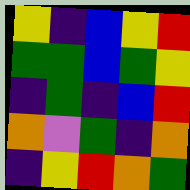[["yellow", "indigo", "blue", "yellow", "red"], ["green", "green", "blue", "green", "yellow"], ["indigo", "green", "indigo", "blue", "red"], ["orange", "violet", "green", "indigo", "orange"], ["indigo", "yellow", "red", "orange", "green"]]